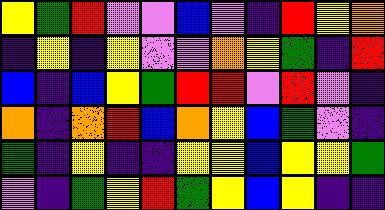[["yellow", "green", "red", "violet", "violet", "blue", "violet", "indigo", "red", "yellow", "orange"], ["indigo", "yellow", "indigo", "yellow", "violet", "violet", "orange", "yellow", "green", "indigo", "red"], ["blue", "indigo", "blue", "yellow", "green", "red", "red", "violet", "red", "violet", "indigo"], ["orange", "indigo", "orange", "red", "blue", "orange", "yellow", "blue", "green", "violet", "indigo"], ["green", "indigo", "yellow", "indigo", "indigo", "yellow", "yellow", "blue", "yellow", "yellow", "green"], ["violet", "indigo", "green", "yellow", "red", "green", "yellow", "blue", "yellow", "indigo", "indigo"]]